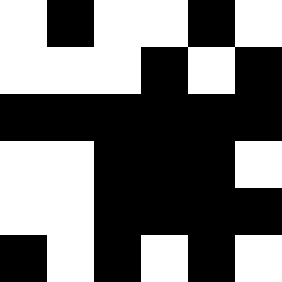[["white", "black", "white", "white", "black", "white"], ["white", "white", "white", "black", "white", "black"], ["black", "black", "black", "black", "black", "black"], ["white", "white", "black", "black", "black", "white"], ["white", "white", "black", "black", "black", "black"], ["black", "white", "black", "white", "black", "white"]]